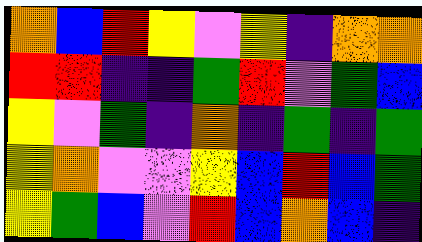[["orange", "blue", "red", "yellow", "violet", "yellow", "indigo", "orange", "orange"], ["red", "red", "indigo", "indigo", "green", "red", "violet", "green", "blue"], ["yellow", "violet", "green", "indigo", "orange", "indigo", "green", "indigo", "green"], ["yellow", "orange", "violet", "violet", "yellow", "blue", "red", "blue", "green"], ["yellow", "green", "blue", "violet", "red", "blue", "orange", "blue", "indigo"]]